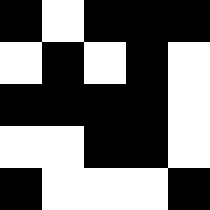[["black", "white", "black", "black", "black"], ["white", "black", "white", "black", "white"], ["black", "black", "black", "black", "white"], ["white", "white", "black", "black", "white"], ["black", "white", "white", "white", "black"]]